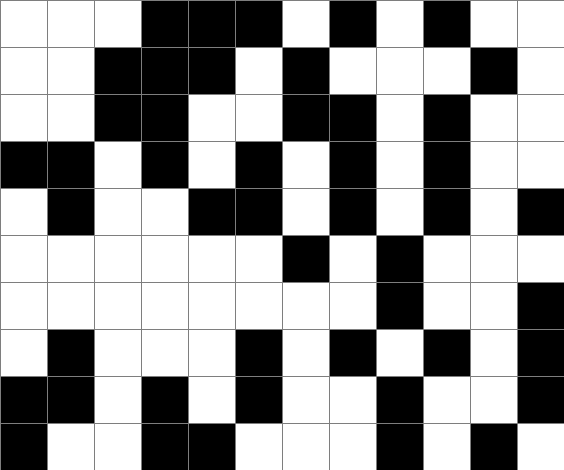[["white", "white", "white", "black", "black", "black", "white", "black", "white", "black", "white", "white"], ["white", "white", "black", "black", "black", "white", "black", "white", "white", "white", "black", "white"], ["white", "white", "black", "black", "white", "white", "black", "black", "white", "black", "white", "white"], ["black", "black", "white", "black", "white", "black", "white", "black", "white", "black", "white", "white"], ["white", "black", "white", "white", "black", "black", "white", "black", "white", "black", "white", "black"], ["white", "white", "white", "white", "white", "white", "black", "white", "black", "white", "white", "white"], ["white", "white", "white", "white", "white", "white", "white", "white", "black", "white", "white", "black"], ["white", "black", "white", "white", "white", "black", "white", "black", "white", "black", "white", "black"], ["black", "black", "white", "black", "white", "black", "white", "white", "black", "white", "white", "black"], ["black", "white", "white", "black", "black", "white", "white", "white", "black", "white", "black", "white"]]